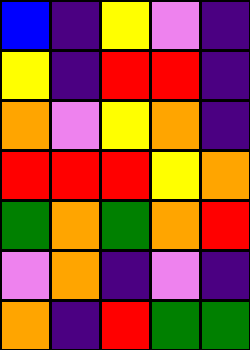[["blue", "indigo", "yellow", "violet", "indigo"], ["yellow", "indigo", "red", "red", "indigo"], ["orange", "violet", "yellow", "orange", "indigo"], ["red", "red", "red", "yellow", "orange"], ["green", "orange", "green", "orange", "red"], ["violet", "orange", "indigo", "violet", "indigo"], ["orange", "indigo", "red", "green", "green"]]